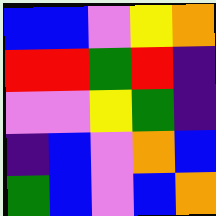[["blue", "blue", "violet", "yellow", "orange"], ["red", "red", "green", "red", "indigo"], ["violet", "violet", "yellow", "green", "indigo"], ["indigo", "blue", "violet", "orange", "blue"], ["green", "blue", "violet", "blue", "orange"]]